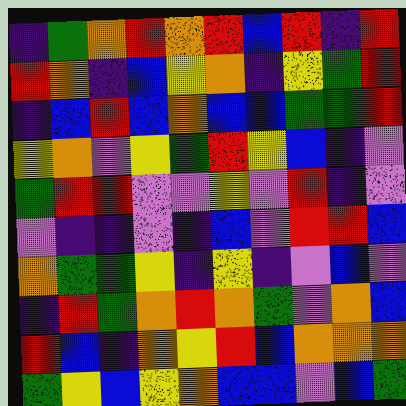[["indigo", "green", "orange", "red", "orange", "red", "blue", "red", "indigo", "red"], ["red", "orange", "indigo", "blue", "yellow", "orange", "indigo", "yellow", "green", "red"], ["indigo", "blue", "red", "blue", "orange", "blue", "blue", "green", "green", "red"], ["yellow", "orange", "violet", "yellow", "green", "red", "yellow", "blue", "indigo", "violet"], ["green", "red", "red", "violet", "violet", "yellow", "violet", "red", "indigo", "violet"], ["violet", "indigo", "indigo", "violet", "indigo", "blue", "violet", "red", "red", "blue"], ["orange", "green", "green", "yellow", "indigo", "yellow", "indigo", "violet", "blue", "violet"], ["indigo", "red", "green", "orange", "red", "orange", "green", "violet", "orange", "blue"], ["red", "blue", "indigo", "orange", "yellow", "red", "blue", "orange", "orange", "orange"], ["green", "yellow", "blue", "yellow", "orange", "blue", "blue", "violet", "blue", "green"]]